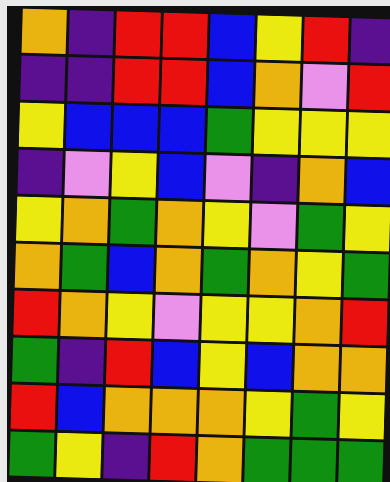[["orange", "indigo", "red", "red", "blue", "yellow", "red", "indigo"], ["indigo", "indigo", "red", "red", "blue", "orange", "violet", "red"], ["yellow", "blue", "blue", "blue", "green", "yellow", "yellow", "yellow"], ["indigo", "violet", "yellow", "blue", "violet", "indigo", "orange", "blue"], ["yellow", "orange", "green", "orange", "yellow", "violet", "green", "yellow"], ["orange", "green", "blue", "orange", "green", "orange", "yellow", "green"], ["red", "orange", "yellow", "violet", "yellow", "yellow", "orange", "red"], ["green", "indigo", "red", "blue", "yellow", "blue", "orange", "orange"], ["red", "blue", "orange", "orange", "orange", "yellow", "green", "yellow"], ["green", "yellow", "indigo", "red", "orange", "green", "green", "green"]]